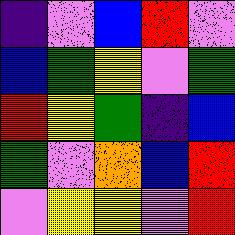[["indigo", "violet", "blue", "red", "violet"], ["blue", "green", "yellow", "violet", "green"], ["red", "yellow", "green", "indigo", "blue"], ["green", "violet", "orange", "blue", "red"], ["violet", "yellow", "yellow", "violet", "red"]]